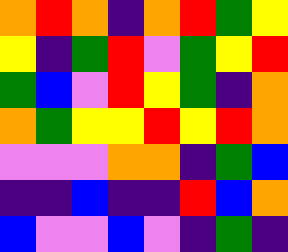[["orange", "red", "orange", "indigo", "orange", "red", "green", "yellow"], ["yellow", "indigo", "green", "red", "violet", "green", "yellow", "red"], ["green", "blue", "violet", "red", "yellow", "green", "indigo", "orange"], ["orange", "green", "yellow", "yellow", "red", "yellow", "red", "orange"], ["violet", "violet", "violet", "orange", "orange", "indigo", "green", "blue"], ["indigo", "indigo", "blue", "indigo", "indigo", "red", "blue", "orange"], ["blue", "violet", "violet", "blue", "violet", "indigo", "green", "indigo"]]